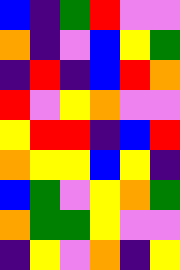[["blue", "indigo", "green", "red", "violet", "violet"], ["orange", "indigo", "violet", "blue", "yellow", "green"], ["indigo", "red", "indigo", "blue", "red", "orange"], ["red", "violet", "yellow", "orange", "violet", "violet"], ["yellow", "red", "red", "indigo", "blue", "red"], ["orange", "yellow", "yellow", "blue", "yellow", "indigo"], ["blue", "green", "violet", "yellow", "orange", "green"], ["orange", "green", "green", "yellow", "violet", "violet"], ["indigo", "yellow", "violet", "orange", "indigo", "yellow"]]